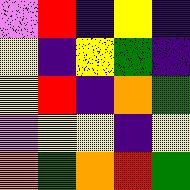[["violet", "red", "indigo", "yellow", "indigo"], ["yellow", "indigo", "yellow", "green", "indigo"], ["yellow", "red", "indigo", "orange", "green"], ["violet", "yellow", "yellow", "indigo", "yellow"], ["orange", "green", "orange", "red", "green"]]